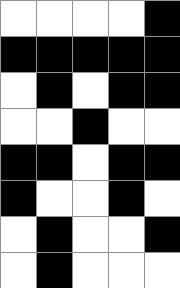[["white", "white", "white", "white", "black"], ["black", "black", "black", "black", "black"], ["white", "black", "white", "black", "black"], ["white", "white", "black", "white", "white"], ["black", "black", "white", "black", "black"], ["black", "white", "white", "black", "white"], ["white", "black", "white", "white", "black"], ["white", "black", "white", "white", "white"]]